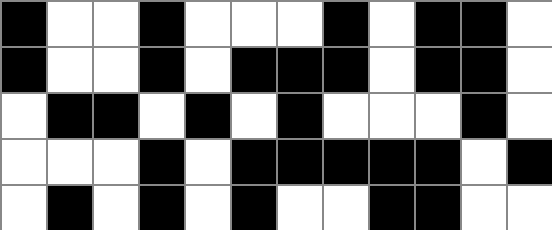[["black", "white", "white", "black", "white", "white", "white", "black", "white", "black", "black", "white"], ["black", "white", "white", "black", "white", "black", "black", "black", "white", "black", "black", "white"], ["white", "black", "black", "white", "black", "white", "black", "white", "white", "white", "black", "white"], ["white", "white", "white", "black", "white", "black", "black", "black", "black", "black", "white", "black"], ["white", "black", "white", "black", "white", "black", "white", "white", "black", "black", "white", "white"]]